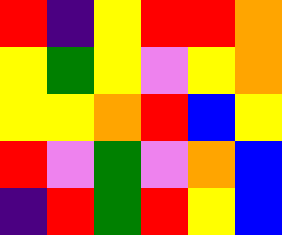[["red", "indigo", "yellow", "red", "red", "orange"], ["yellow", "green", "yellow", "violet", "yellow", "orange"], ["yellow", "yellow", "orange", "red", "blue", "yellow"], ["red", "violet", "green", "violet", "orange", "blue"], ["indigo", "red", "green", "red", "yellow", "blue"]]